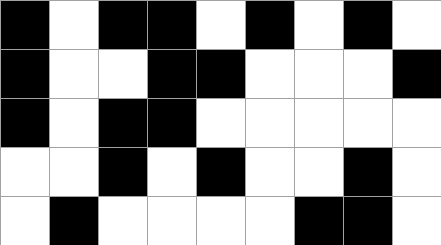[["black", "white", "black", "black", "white", "black", "white", "black", "white"], ["black", "white", "white", "black", "black", "white", "white", "white", "black"], ["black", "white", "black", "black", "white", "white", "white", "white", "white"], ["white", "white", "black", "white", "black", "white", "white", "black", "white"], ["white", "black", "white", "white", "white", "white", "black", "black", "white"]]